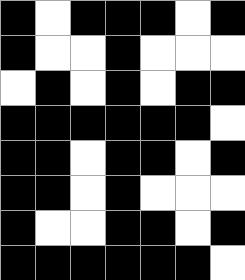[["black", "white", "black", "black", "black", "white", "black"], ["black", "white", "white", "black", "white", "white", "white"], ["white", "black", "white", "black", "white", "black", "black"], ["black", "black", "black", "black", "black", "black", "white"], ["black", "black", "white", "black", "black", "white", "black"], ["black", "black", "white", "black", "white", "white", "white"], ["black", "white", "white", "black", "black", "white", "black"], ["black", "black", "black", "black", "black", "black", "white"]]